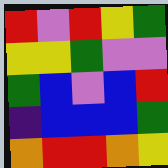[["red", "violet", "red", "yellow", "green"], ["yellow", "yellow", "green", "violet", "violet"], ["green", "blue", "violet", "blue", "red"], ["indigo", "blue", "blue", "blue", "green"], ["orange", "red", "red", "orange", "yellow"]]